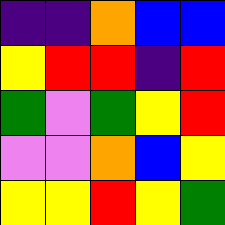[["indigo", "indigo", "orange", "blue", "blue"], ["yellow", "red", "red", "indigo", "red"], ["green", "violet", "green", "yellow", "red"], ["violet", "violet", "orange", "blue", "yellow"], ["yellow", "yellow", "red", "yellow", "green"]]